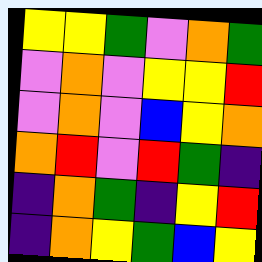[["yellow", "yellow", "green", "violet", "orange", "green"], ["violet", "orange", "violet", "yellow", "yellow", "red"], ["violet", "orange", "violet", "blue", "yellow", "orange"], ["orange", "red", "violet", "red", "green", "indigo"], ["indigo", "orange", "green", "indigo", "yellow", "red"], ["indigo", "orange", "yellow", "green", "blue", "yellow"]]